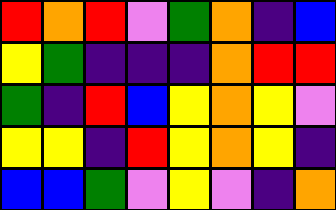[["red", "orange", "red", "violet", "green", "orange", "indigo", "blue"], ["yellow", "green", "indigo", "indigo", "indigo", "orange", "red", "red"], ["green", "indigo", "red", "blue", "yellow", "orange", "yellow", "violet"], ["yellow", "yellow", "indigo", "red", "yellow", "orange", "yellow", "indigo"], ["blue", "blue", "green", "violet", "yellow", "violet", "indigo", "orange"]]